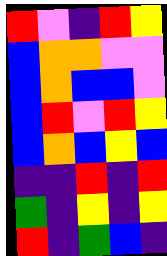[["red", "violet", "indigo", "red", "yellow"], ["blue", "orange", "orange", "violet", "violet"], ["blue", "orange", "blue", "blue", "violet"], ["blue", "red", "violet", "red", "yellow"], ["blue", "orange", "blue", "yellow", "blue"], ["indigo", "indigo", "red", "indigo", "red"], ["green", "indigo", "yellow", "indigo", "yellow"], ["red", "indigo", "green", "blue", "indigo"]]